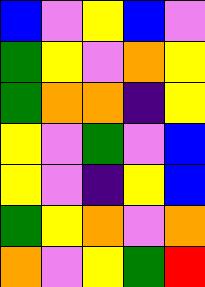[["blue", "violet", "yellow", "blue", "violet"], ["green", "yellow", "violet", "orange", "yellow"], ["green", "orange", "orange", "indigo", "yellow"], ["yellow", "violet", "green", "violet", "blue"], ["yellow", "violet", "indigo", "yellow", "blue"], ["green", "yellow", "orange", "violet", "orange"], ["orange", "violet", "yellow", "green", "red"]]